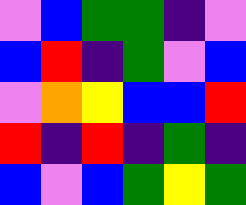[["violet", "blue", "green", "green", "indigo", "violet"], ["blue", "red", "indigo", "green", "violet", "blue"], ["violet", "orange", "yellow", "blue", "blue", "red"], ["red", "indigo", "red", "indigo", "green", "indigo"], ["blue", "violet", "blue", "green", "yellow", "green"]]